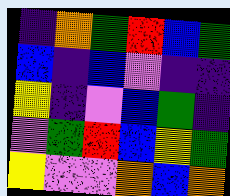[["indigo", "orange", "green", "red", "blue", "green"], ["blue", "indigo", "blue", "violet", "indigo", "indigo"], ["yellow", "indigo", "violet", "blue", "green", "indigo"], ["violet", "green", "red", "blue", "yellow", "green"], ["yellow", "violet", "violet", "orange", "blue", "orange"]]